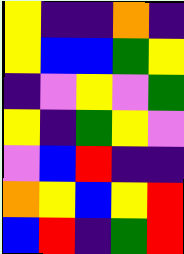[["yellow", "indigo", "indigo", "orange", "indigo"], ["yellow", "blue", "blue", "green", "yellow"], ["indigo", "violet", "yellow", "violet", "green"], ["yellow", "indigo", "green", "yellow", "violet"], ["violet", "blue", "red", "indigo", "indigo"], ["orange", "yellow", "blue", "yellow", "red"], ["blue", "red", "indigo", "green", "red"]]